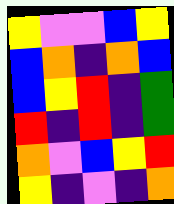[["yellow", "violet", "violet", "blue", "yellow"], ["blue", "orange", "indigo", "orange", "blue"], ["blue", "yellow", "red", "indigo", "green"], ["red", "indigo", "red", "indigo", "green"], ["orange", "violet", "blue", "yellow", "red"], ["yellow", "indigo", "violet", "indigo", "orange"]]